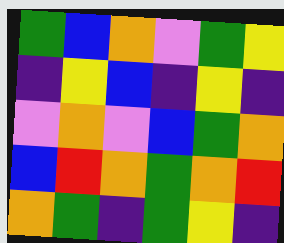[["green", "blue", "orange", "violet", "green", "yellow"], ["indigo", "yellow", "blue", "indigo", "yellow", "indigo"], ["violet", "orange", "violet", "blue", "green", "orange"], ["blue", "red", "orange", "green", "orange", "red"], ["orange", "green", "indigo", "green", "yellow", "indigo"]]